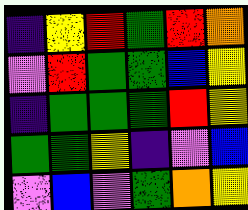[["indigo", "yellow", "red", "green", "red", "orange"], ["violet", "red", "green", "green", "blue", "yellow"], ["indigo", "green", "green", "green", "red", "yellow"], ["green", "green", "yellow", "indigo", "violet", "blue"], ["violet", "blue", "violet", "green", "orange", "yellow"]]